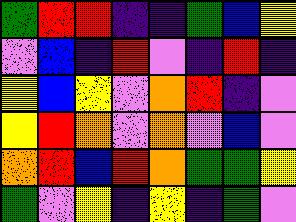[["green", "red", "red", "indigo", "indigo", "green", "blue", "yellow"], ["violet", "blue", "indigo", "red", "violet", "indigo", "red", "indigo"], ["yellow", "blue", "yellow", "violet", "orange", "red", "indigo", "violet"], ["yellow", "red", "orange", "violet", "orange", "violet", "blue", "violet"], ["orange", "red", "blue", "red", "orange", "green", "green", "yellow"], ["green", "violet", "yellow", "indigo", "yellow", "indigo", "green", "violet"]]